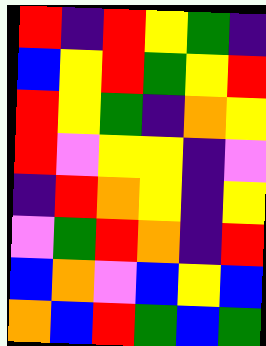[["red", "indigo", "red", "yellow", "green", "indigo"], ["blue", "yellow", "red", "green", "yellow", "red"], ["red", "yellow", "green", "indigo", "orange", "yellow"], ["red", "violet", "yellow", "yellow", "indigo", "violet"], ["indigo", "red", "orange", "yellow", "indigo", "yellow"], ["violet", "green", "red", "orange", "indigo", "red"], ["blue", "orange", "violet", "blue", "yellow", "blue"], ["orange", "blue", "red", "green", "blue", "green"]]